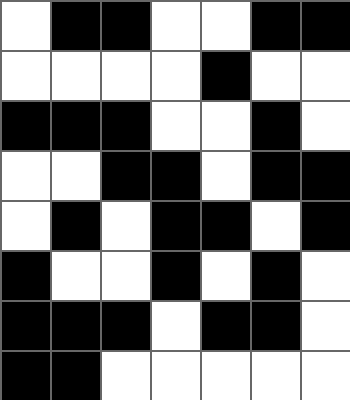[["white", "black", "black", "white", "white", "black", "black"], ["white", "white", "white", "white", "black", "white", "white"], ["black", "black", "black", "white", "white", "black", "white"], ["white", "white", "black", "black", "white", "black", "black"], ["white", "black", "white", "black", "black", "white", "black"], ["black", "white", "white", "black", "white", "black", "white"], ["black", "black", "black", "white", "black", "black", "white"], ["black", "black", "white", "white", "white", "white", "white"]]